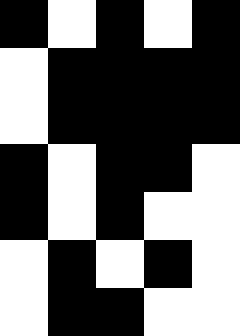[["black", "white", "black", "white", "black"], ["white", "black", "black", "black", "black"], ["white", "black", "black", "black", "black"], ["black", "white", "black", "black", "white"], ["black", "white", "black", "white", "white"], ["white", "black", "white", "black", "white"], ["white", "black", "black", "white", "white"]]